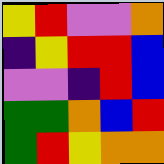[["yellow", "red", "violet", "violet", "orange"], ["indigo", "yellow", "red", "red", "blue"], ["violet", "violet", "indigo", "red", "blue"], ["green", "green", "orange", "blue", "red"], ["green", "red", "yellow", "orange", "orange"]]